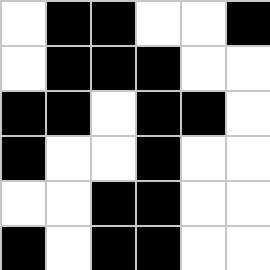[["white", "black", "black", "white", "white", "black"], ["white", "black", "black", "black", "white", "white"], ["black", "black", "white", "black", "black", "white"], ["black", "white", "white", "black", "white", "white"], ["white", "white", "black", "black", "white", "white"], ["black", "white", "black", "black", "white", "white"]]